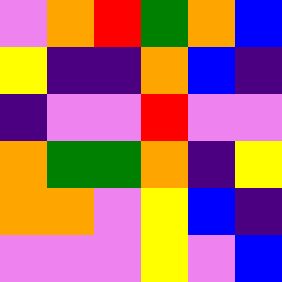[["violet", "orange", "red", "green", "orange", "blue"], ["yellow", "indigo", "indigo", "orange", "blue", "indigo"], ["indigo", "violet", "violet", "red", "violet", "violet"], ["orange", "green", "green", "orange", "indigo", "yellow"], ["orange", "orange", "violet", "yellow", "blue", "indigo"], ["violet", "violet", "violet", "yellow", "violet", "blue"]]